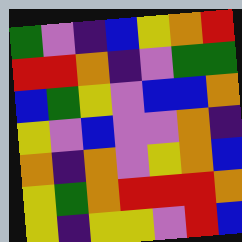[["green", "violet", "indigo", "blue", "yellow", "orange", "red"], ["red", "red", "orange", "indigo", "violet", "green", "green"], ["blue", "green", "yellow", "violet", "blue", "blue", "orange"], ["yellow", "violet", "blue", "violet", "violet", "orange", "indigo"], ["orange", "indigo", "orange", "violet", "yellow", "orange", "blue"], ["yellow", "green", "orange", "red", "red", "red", "orange"], ["yellow", "indigo", "yellow", "yellow", "violet", "red", "blue"]]